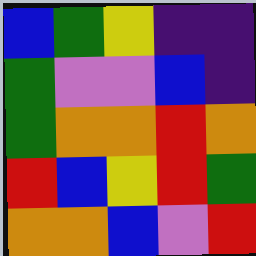[["blue", "green", "yellow", "indigo", "indigo"], ["green", "violet", "violet", "blue", "indigo"], ["green", "orange", "orange", "red", "orange"], ["red", "blue", "yellow", "red", "green"], ["orange", "orange", "blue", "violet", "red"]]